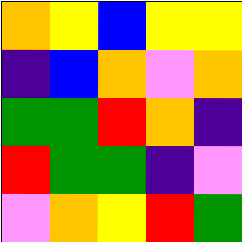[["orange", "yellow", "blue", "yellow", "yellow"], ["indigo", "blue", "orange", "violet", "orange"], ["green", "green", "red", "orange", "indigo"], ["red", "green", "green", "indigo", "violet"], ["violet", "orange", "yellow", "red", "green"]]